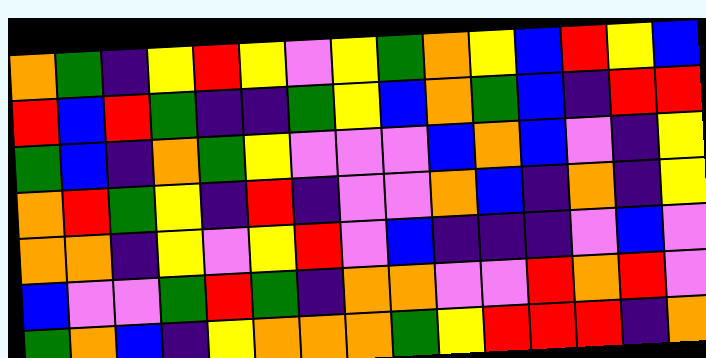[["orange", "green", "indigo", "yellow", "red", "yellow", "violet", "yellow", "green", "orange", "yellow", "blue", "red", "yellow", "blue"], ["red", "blue", "red", "green", "indigo", "indigo", "green", "yellow", "blue", "orange", "green", "blue", "indigo", "red", "red"], ["green", "blue", "indigo", "orange", "green", "yellow", "violet", "violet", "violet", "blue", "orange", "blue", "violet", "indigo", "yellow"], ["orange", "red", "green", "yellow", "indigo", "red", "indigo", "violet", "violet", "orange", "blue", "indigo", "orange", "indigo", "yellow"], ["orange", "orange", "indigo", "yellow", "violet", "yellow", "red", "violet", "blue", "indigo", "indigo", "indigo", "violet", "blue", "violet"], ["blue", "violet", "violet", "green", "red", "green", "indigo", "orange", "orange", "violet", "violet", "red", "orange", "red", "violet"], ["green", "orange", "blue", "indigo", "yellow", "orange", "orange", "orange", "green", "yellow", "red", "red", "red", "indigo", "orange"]]